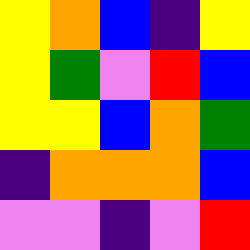[["yellow", "orange", "blue", "indigo", "yellow"], ["yellow", "green", "violet", "red", "blue"], ["yellow", "yellow", "blue", "orange", "green"], ["indigo", "orange", "orange", "orange", "blue"], ["violet", "violet", "indigo", "violet", "red"]]